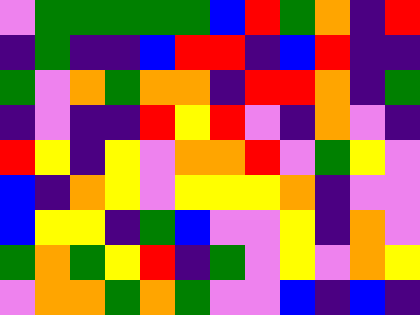[["violet", "green", "green", "green", "green", "green", "blue", "red", "green", "orange", "indigo", "red"], ["indigo", "green", "indigo", "indigo", "blue", "red", "red", "indigo", "blue", "red", "indigo", "indigo"], ["green", "violet", "orange", "green", "orange", "orange", "indigo", "red", "red", "orange", "indigo", "green"], ["indigo", "violet", "indigo", "indigo", "red", "yellow", "red", "violet", "indigo", "orange", "violet", "indigo"], ["red", "yellow", "indigo", "yellow", "violet", "orange", "orange", "red", "violet", "green", "yellow", "violet"], ["blue", "indigo", "orange", "yellow", "violet", "yellow", "yellow", "yellow", "orange", "indigo", "violet", "violet"], ["blue", "yellow", "yellow", "indigo", "green", "blue", "violet", "violet", "yellow", "indigo", "orange", "violet"], ["green", "orange", "green", "yellow", "red", "indigo", "green", "violet", "yellow", "violet", "orange", "yellow"], ["violet", "orange", "orange", "green", "orange", "green", "violet", "violet", "blue", "indigo", "blue", "indigo"]]